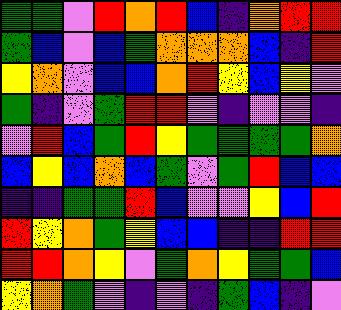[["green", "green", "violet", "red", "orange", "red", "blue", "indigo", "orange", "red", "red"], ["green", "blue", "violet", "blue", "green", "orange", "orange", "orange", "blue", "indigo", "red"], ["yellow", "orange", "violet", "blue", "blue", "orange", "red", "yellow", "blue", "yellow", "violet"], ["green", "indigo", "violet", "green", "red", "red", "violet", "indigo", "violet", "violet", "indigo"], ["violet", "red", "blue", "green", "red", "yellow", "green", "green", "green", "green", "orange"], ["blue", "yellow", "blue", "orange", "blue", "green", "violet", "green", "red", "blue", "blue"], ["indigo", "indigo", "green", "green", "red", "blue", "violet", "violet", "yellow", "blue", "red"], ["red", "yellow", "orange", "green", "yellow", "blue", "blue", "indigo", "indigo", "red", "red"], ["red", "red", "orange", "yellow", "violet", "green", "orange", "yellow", "green", "green", "blue"], ["yellow", "orange", "green", "violet", "indigo", "violet", "indigo", "green", "blue", "indigo", "violet"]]